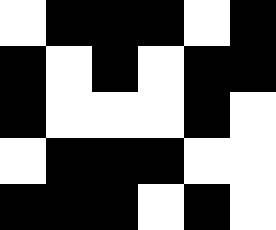[["white", "black", "black", "black", "white", "black"], ["black", "white", "black", "white", "black", "black"], ["black", "white", "white", "white", "black", "white"], ["white", "black", "black", "black", "white", "white"], ["black", "black", "black", "white", "black", "white"]]